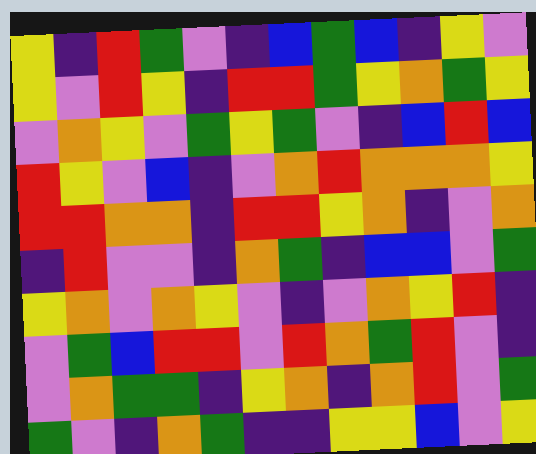[["yellow", "indigo", "red", "green", "violet", "indigo", "blue", "green", "blue", "indigo", "yellow", "violet"], ["yellow", "violet", "red", "yellow", "indigo", "red", "red", "green", "yellow", "orange", "green", "yellow"], ["violet", "orange", "yellow", "violet", "green", "yellow", "green", "violet", "indigo", "blue", "red", "blue"], ["red", "yellow", "violet", "blue", "indigo", "violet", "orange", "red", "orange", "orange", "orange", "yellow"], ["red", "red", "orange", "orange", "indigo", "red", "red", "yellow", "orange", "indigo", "violet", "orange"], ["indigo", "red", "violet", "violet", "indigo", "orange", "green", "indigo", "blue", "blue", "violet", "green"], ["yellow", "orange", "violet", "orange", "yellow", "violet", "indigo", "violet", "orange", "yellow", "red", "indigo"], ["violet", "green", "blue", "red", "red", "violet", "red", "orange", "green", "red", "violet", "indigo"], ["violet", "orange", "green", "green", "indigo", "yellow", "orange", "indigo", "orange", "red", "violet", "green"], ["green", "violet", "indigo", "orange", "green", "indigo", "indigo", "yellow", "yellow", "blue", "violet", "yellow"]]